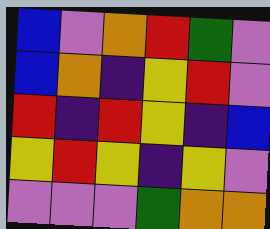[["blue", "violet", "orange", "red", "green", "violet"], ["blue", "orange", "indigo", "yellow", "red", "violet"], ["red", "indigo", "red", "yellow", "indigo", "blue"], ["yellow", "red", "yellow", "indigo", "yellow", "violet"], ["violet", "violet", "violet", "green", "orange", "orange"]]